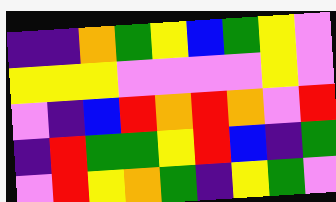[["indigo", "indigo", "orange", "green", "yellow", "blue", "green", "yellow", "violet"], ["yellow", "yellow", "yellow", "violet", "violet", "violet", "violet", "yellow", "violet"], ["violet", "indigo", "blue", "red", "orange", "red", "orange", "violet", "red"], ["indigo", "red", "green", "green", "yellow", "red", "blue", "indigo", "green"], ["violet", "red", "yellow", "orange", "green", "indigo", "yellow", "green", "violet"]]